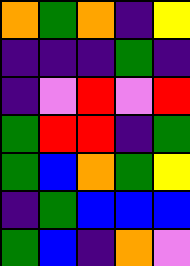[["orange", "green", "orange", "indigo", "yellow"], ["indigo", "indigo", "indigo", "green", "indigo"], ["indigo", "violet", "red", "violet", "red"], ["green", "red", "red", "indigo", "green"], ["green", "blue", "orange", "green", "yellow"], ["indigo", "green", "blue", "blue", "blue"], ["green", "blue", "indigo", "orange", "violet"]]